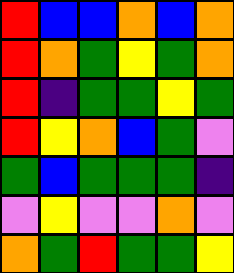[["red", "blue", "blue", "orange", "blue", "orange"], ["red", "orange", "green", "yellow", "green", "orange"], ["red", "indigo", "green", "green", "yellow", "green"], ["red", "yellow", "orange", "blue", "green", "violet"], ["green", "blue", "green", "green", "green", "indigo"], ["violet", "yellow", "violet", "violet", "orange", "violet"], ["orange", "green", "red", "green", "green", "yellow"]]